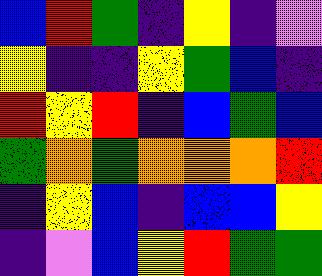[["blue", "red", "green", "indigo", "yellow", "indigo", "violet"], ["yellow", "indigo", "indigo", "yellow", "green", "blue", "indigo"], ["red", "yellow", "red", "indigo", "blue", "green", "blue"], ["green", "orange", "green", "orange", "orange", "orange", "red"], ["indigo", "yellow", "blue", "indigo", "blue", "blue", "yellow"], ["indigo", "violet", "blue", "yellow", "red", "green", "green"]]